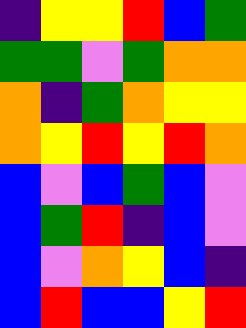[["indigo", "yellow", "yellow", "red", "blue", "green"], ["green", "green", "violet", "green", "orange", "orange"], ["orange", "indigo", "green", "orange", "yellow", "yellow"], ["orange", "yellow", "red", "yellow", "red", "orange"], ["blue", "violet", "blue", "green", "blue", "violet"], ["blue", "green", "red", "indigo", "blue", "violet"], ["blue", "violet", "orange", "yellow", "blue", "indigo"], ["blue", "red", "blue", "blue", "yellow", "red"]]